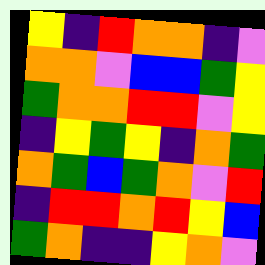[["yellow", "indigo", "red", "orange", "orange", "indigo", "violet"], ["orange", "orange", "violet", "blue", "blue", "green", "yellow"], ["green", "orange", "orange", "red", "red", "violet", "yellow"], ["indigo", "yellow", "green", "yellow", "indigo", "orange", "green"], ["orange", "green", "blue", "green", "orange", "violet", "red"], ["indigo", "red", "red", "orange", "red", "yellow", "blue"], ["green", "orange", "indigo", "indigo", "yellow", "orange", "violet"]]